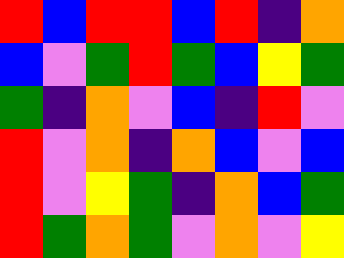[["red", "blue", "red", "red", "blue", "red", "indigo", "orange"], ["blue", "violet", "green", "red", "green", "blue", "yellow", "green"], ["green", "indigo", "orange", "violet", "blue", "indigo", "red", "violet"], ["red", "violet", "orange", "indigo", "orange", "blue", "violet", "blue"], ["red", "violet", "yellow", "green", "indigo", "orange", "blue", "green"], ["red", "green", "orange", "green", "violet", "orange", "violet", "yellow"]]